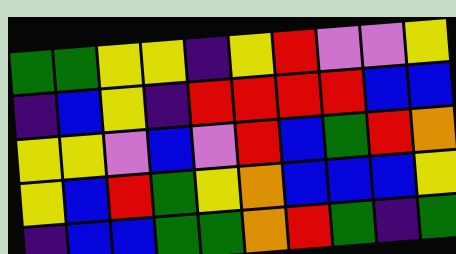[["green", "green", "yellow", "yellow", "indigo", "yellow", "red", "violet", "violet", "yellow"], ["indigo", "blue", "yellow", "indigo", "red", "red", "red", "red", "blue", "blue"], ["yellow", "yellow", "violet", "blue", "violet", "red", "blue", "green", "red", "orange"], ["yellow", "blue", "red", "green", "yellow", "orange", "blue", "blue", "blue", "yellow"], ["indigo", "blue", "blue", "green", "green", "orange", "red", "green", "indigo", "green"]]